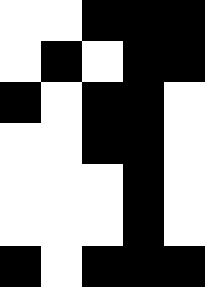[["white", "white", "black", "black", "black"], ["white", "black", "white", "black", "black"], ["black", "white", "black", "black", "white"], ["white", "white", "black", "black", "white"], ["white", "white", "white", "black", "white"], ["white", "white", "white", "black", "white"], ["black", "white", "black", "black", "black"]]